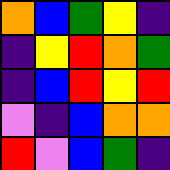[["orange", "blue", "green", "yellow", "indigo"], ["indigo", "yellow", "red", "orange", "green"], ["indigo", "blue", "red", "yellow", "red"], ["violet", "indigo", "blue", "orange", "orange"], ["red", "violet", "blue", "green", "indigo"]]